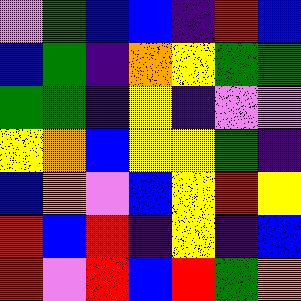[["violet", "green", "blue", "blue", "indigo", "red", "blue"], ["blue", "green", "indigo", "orange", "yellow", "green", "green"], ["green", "green", "indigo", "yellow", "indigo", "violet", "violet"], ["yellow", "orange", "blue", "yellow", "yellow", "green", "indigo"], ["blue", "orange", "violet", "blue", "yellow", "red", "yellow"], ["red", "blue", "red", "indigo", "yellow", "indigo", "blue"], ["red", "violet", "red", "blue", "red", "green", "orange"]]